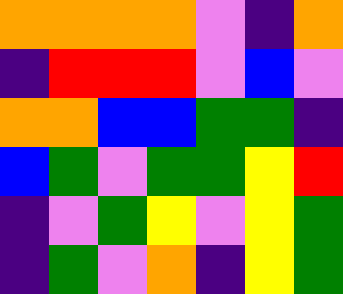[["orange", "orange", "orange", "orange", "violet", "indigo", "orange"], ["indigo", "red", "red", "red", "violet", "blue", "violet"], ["orange", "orange", "blue", "blue", "green", "green", "indigo"], ["blue", "green", "violet", "green", "green", "yellow", "red"], ["indigo", "violet", "green", "yellow", "violet", "yellow", "green"], ["indigo", "green", "violet", "orange", "indigo", "yellow", "green"]]